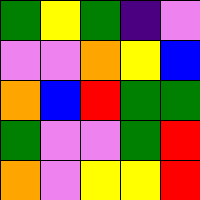[["green", "yellow", "green", "indigo", "violet"], ["violet", "violet", "orange", "yellow", "blue"], ["orange", "blue", "red", "green", "green"], ["green", "violet", "violet", "green", "red"], ["orange", "violet", "yellow", "yellow", "red"]]